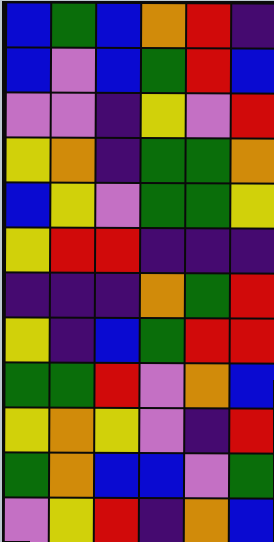[["blue", "green", "blue", "orange", "red", "indigo"], ["blue", "violet", "blue", "green", "red", "blue"], ["violet", "violet", "indigo", "yellow", "violet", "red"], ["yellow", "orange", "indigo", "green", "green", "orange"], ["blue", "yellow", "violet", "green", "green", "yellow"], ["yellow", "red", "red", "indigo", "indigo", "indigo"], ["indigo", "indigo", "indigo", "orange", "green", "red"], ["yellow", "indigo", "blue", "green", "red", "red"], ["green", "green", "red", "violet", "orange", "blue"], ["yellow", "orange", "yellow", "violet", "indigo", "red"], ["green", "orange", "blue", "blue", "violet", "green"], ["violet", "yellow", "red", "indigo", "orange", "blue"]]